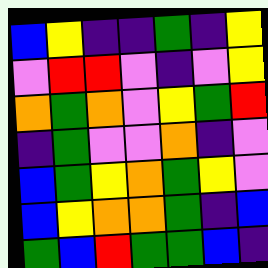[["blue", "yellow", "indigo", "indigo", "green", "indigo", "yellow"], ["violet", "red", "red", "violet", "indigo", "violet", "yellow"], ["orange", "green", "orange", "violet", "yellow", "green", "red"], ["indigo", "green", "violet", "violet", "orange", "indigo", "violet"], ["blue", "green", "yellow", "orange", "green", "yellow", "violet"], ["blue", "yellow", "orange", "orange", "green", "indigo", "blue"], ["green", "blue", "red", "green", "green", "blue", "indigo"]]